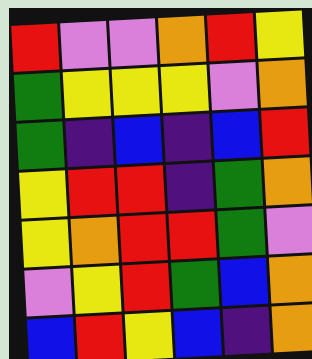[["red", "violet", "violet", "orange", "red", "yellow"], ["green", "yellow", "yellow", "yellow", "violet", "orange"], ["green", "indigo", "blue", "indigo", "blue", "red"], ["yellow", "red", "red", "indigo", "green", "orange"], ["yellow", "orange", "red", "red", "green", "violet"], ["violet", "yellow", "red", "green", "blue", "orange"], ["blue", "red", "yellow", "blue", "indigo", "orange"]]